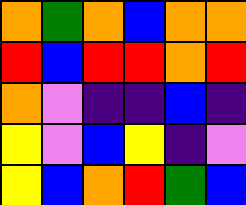[["orange", "green", "orange", "blue", "orange", "orange"], ["red", "blue", "red", "red", "orange", "red"], ["orange", "violet", "indigo", "indigo", "blue", "indigo"], ["yellow", "violet", "blue", "yellow", "indigo", "violet"], ["yellow", "blue", "orange", "red", "green", "blue"]]